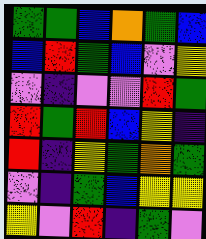[["green", "green", "blue", "orange", "green", "blue"], ["blue", "red", "green", "blue", "violet", "yellow"], ["violet", "indigo", "violet", "violet", "red", "green"], ["red", "green", "red", "blue", "yellow", "indigo"], ["red", "indigo", "yellow", "green", "orange", "green"], ["violet", "indigo", "green", "blue", "yellow", "yellow"], ["yellow", "violet", "red", "indigo", "green", "violet"]]